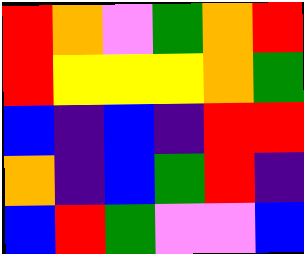[["red", "orange", "violet", "green", "orange", "red"], ["red", "yellow", "yellow", "yellow", "orange", "green"], ["blue", "indigo", "blue", "indigo", "red", "red"], ["orange", "indigo", "blue", "green", "red", "indigo"], ["blue", "red", "green", "violet", "violet", "blue"]]